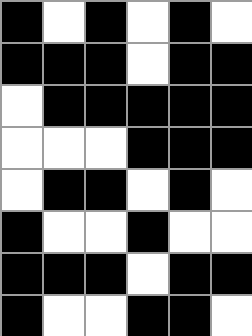[["black", "white", "black", "white", "black", "white"], ["black", "black", "black", "white", "black", "black"], ["white", "black", "black", "black", "black", "black"], ["white", "white", "white", "black", "black", "black"], ["white", "black", "black", "white", "black", "white"], ["black", "white", "white", "black", "white", "white"], ["black", "black", "black", "white", "black", "black"], ["black", "white", "white", "black", "black", "white"]]